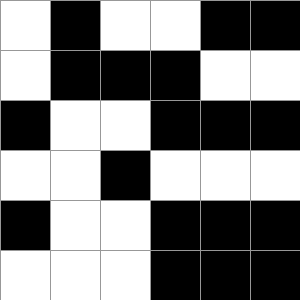[["white", "black", "white", "white", "black", "black"], ["white", "black", "black", "black", "white", "white"], ["black", "white", "white", "black", "black", "black"], ["white", "white", "black", "white", "white", "white"], ["black", "white", "white", "black", "black", "black"], ["white", "white", "white", "black", "black", "black"]]